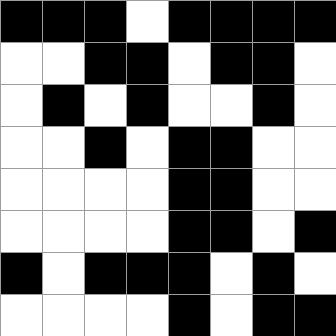[["black", "black", "black", "white", "black", "black", "black", "black"], ["white", "white", "black", "black", "white", "black", "black", "white"], ["white", "black", "white", "black", "white", "white", "black", "white"], ["white", "white", "black", "white", "black", "black", "white", "white"], ["white", "white", "white", "white", "black", "black", "white", "white"], ["white", "white", "white", "white", "black", "black", "white", "black"], ["black", "white", "black", "black", "black", "white", "black", "white"], ["white", "white", "white", "white", "black", "white", "black", "black"]]